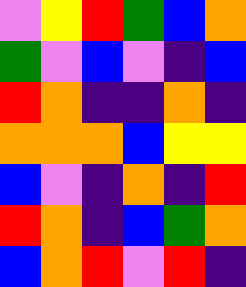[["violet", "yellow", "red", "green", "blue", "orange"], ["green", "violet", "blue", "violet", "indigo", "blue"], ["red", "orange", "indigo", "indigo", "orange", "indigo"], ["orange", "orange", "orange", "blue", "yellow", "yellow"], ["blue", "violet", "indigo", "orange", "indigo", "red"], ["red", "orange", "indigo", "blue", "green", "orange"], ["blue", "orange", "red", "violet", "red", "indigo"]]